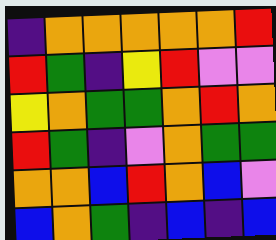[["indigo", "orange", "orange", "orange", "orange", "orange", "red"], ["red", "green", "indigo", "yellow", "red", "violet", "violet"], ["yellow", "orange", "green", "green", "orange", "red", "orange"], ["red", "green", "indigo", "violet", "orange", "green", "green"], ["orange", "orange", "blue", "red", "orange", "blue", "violet"], ["blue", "orange", "green", "indigo", "blue", "indigo", "blue"]]